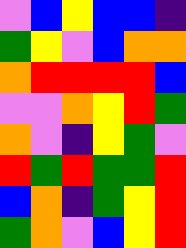[["violet", "blue", "yellow", "blue", "blue", "indigo"], ["green", "yellow", "violet", "blue", "orange", "orange"], ["orange", "red", "red", "red", "red", "blue"], ["violet", "violet", "orange", "yellow", "red", "green"], ["orange", "violet", "indigo", "yellow", "green", "violet"], ["red", "green", "red", "green", "green", "red"], ["blue", "orange", "indigo", "green", "yellow", "red"], ["green", "orange", "violet", "blue", "yellow", "red"]]